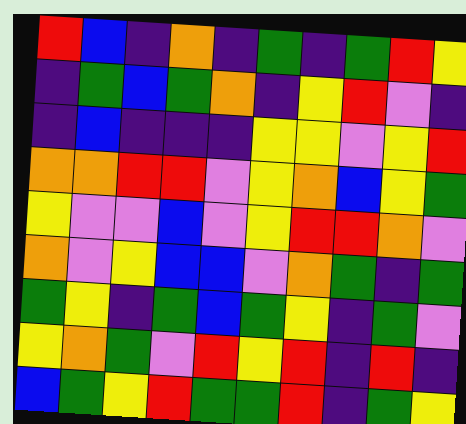[["red", "blue", "indigo", "orange", "indigo", "green", "indigo", "green", "red", "yellow"], ["indigo", "green", "blue", "green", "orange", "indigo", "yellow", "red", "violet", "indigo"], ["indigo", "blue", "indigo", "indigo", "indigo", "yellow", "yellow", "violet", "yellow", "red"], ["orange", "orange", "red", "red", "violet", "yellow", "orange", "blue", "yellow", "green"], ["yellow", "violet", "violet", "blue", "violet", "yellow", "red", "red", "orange", "violet"], ["orange", "violet", "yellow", "blue", "blue", "violet", "orange", "green", "indigo", "green"], ["green", "yellow", "indigo", "green", "blue", "green", "yellow", "indigo", "green", "violet"], ["yellow", "orange", "green", "violet", "red", "yellow", "red", "indigo", "red", "indigo"], ["blue", "green", "yellow", "red", "green", "green", "red", "indigo", "green", "yellow"]]